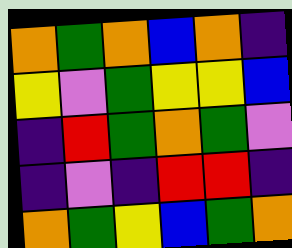[["orange", "green", "orange", "blue", "orange", "indigo"], ["yellow", "violet", "green", "yellow", "yellow", "blue"], ["indigo", "red", "green", "orange", "green", "violet"], ["indigo", "violet", "indigo", "red", "red", "indigo"], ["orange", "green", "yellow", "blue", "green", "orange"]]